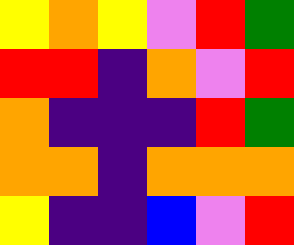[["yellow", "orange", "yellow", "violet", "red", "green"], ["red", "red", "indigo", "orange", "violet", "red"], ["orange", "indigo", "indigo", "indigo", "red", "green"], ["orange", "orange", "indigo", "orange", "orange", "orange"], ["yellow", "indigo", "indigo", "blue", "violet", "red"]]